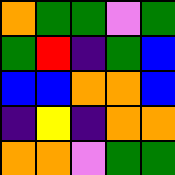[["orange", "green", "green", "violet", "green"], ["green", "red", "indigo", "green", "blue"], ["blue", "blue", "orange", "orange", "blue"], ["indigo", "yellow", "indigo", "orange", "orange"], ["orange", "orange", "violet", "green", "green"]]